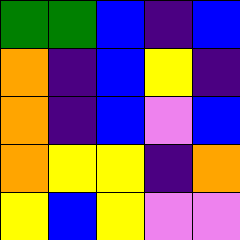[["green", "green", "blue", "indigo", "blue"], ["orange", "indigo", "blue", "yellow", "indigo"], ["orange", "indigo", "blue", "violet", "blue"], ["orange", "yellow", "yellow", "indigo", "orange"], ["yellow", "blue", "yellow", "violet", "violet"]]